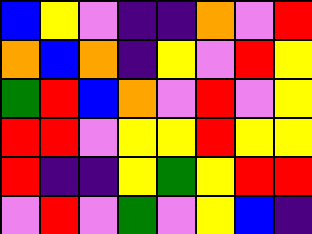[["blue", "yellow", "violet", "indigo", "indigo", "orange", "violet", "red"], ["orange", "blue", "orange", "indigo", "yellow", "violet", "red", "yellow"], ["green", "red", "blue", "orange", "violet", "red", "violet", "yellow"], ["red", "red", "violet", "yellow", "yellow", "red", "yellow", "yellow"], ["red", "indigo", "indigo", "yellow", "green", "yellow", "red", "red"], ["violet", "red", "violet", "green", "violet", "yellow", "blue", "indigo"]]